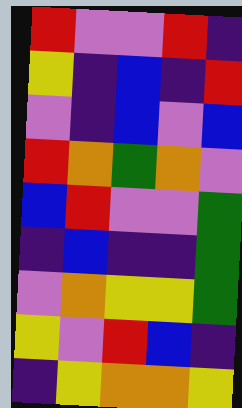[["red", "violet", "violet", "red", "indigo"], ["yellow", "indigo", "blue", "indigo", "red"], ["violet", "indigo", "blue", "violet", "blue"], ["red", "orange", "green", "orange", "violet"], ["blue", "red", "violet", "violet", "green"], ["indigo", "blue", "indigo", "indigo", "green"], ["violet", "orange", "yellow", "yellow", "green"], ["yellow", "violet", "red", "blue", "indigo"], ["indigo", "yellow", "orange", "orange", "yellow"]]